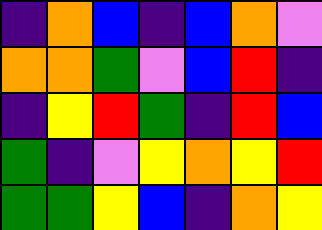[["indigo", "orange", "blue", "indigo", "blue", "orange", "violet"], ["orange", "orange", "green", "violet", "blue", "red", "indigo"], ["indigo", "yellow", "red", "green", "indigo", "red", "blue"], ["green", "indigo", "violet", "yellow", "orange", "yellow", "red"], ["green", "green", "yellow", "blue", "indigo", "orange", "yellow"]]